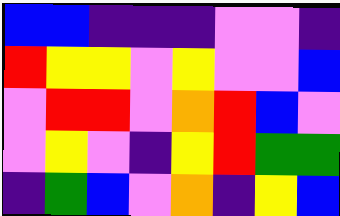[["blue", "blue", "indigo", "indigo", "indigo", "violet", "violet", "indigo"], ["red", "yellow", "yellow", "violet", "yellow", "violet", "violet", "blue"], ["violet", "red", "red", "violet", "orange", "red", "blue", "violet"], ["violet", "yellow", "violet", "indigo", "yellow", "red", "green", "green"], ["indigo", "green", "blue", "violet", "orange", "indigo", "yellow", "blue"]]